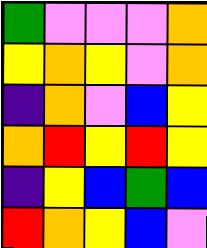[["green", "violet", "violet", "violet", "orange"], ["yellow", "orange", "yellow", "violet", "orange"], ["indigo", "orange", "violet", "blue", "yellow"], ["orange", "red", "yellow", "red", "yellow"], ["indigo", "yellow", "blue", "green", "blue"], ["red", "orange", "yellow", "blue", "violet"]]